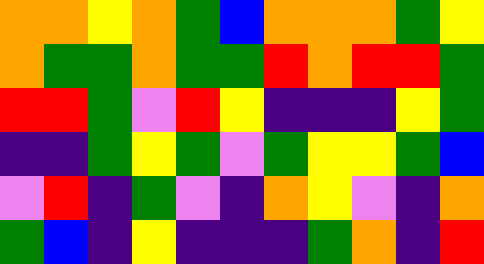[["orange", "orange", "yellow", "orange", "green", "blue", "orange", "orange", "orange", "green", "yellow"], ["orange", "green", "green", "orange", "green", "green", "red", "orange", "red", "red", "green"], ["red", "red", "green", "violet", "red", "yellow", "indigo", "indigo", "indigo", "yellow", "green"], ["indigo", "indigo", "green", "yellow", "green", "violet", "green", "yellow", "yellow", "green", "blue"], ["violet", "red", "indigo", "green", "violet", "indigo", "orange", "yellow", "violet", "indigo", "orange"], ["green", "blue", "indigo", "yellow", "indigo", "indigo", "indigo", "green", "orange", "indigo", "red"]]